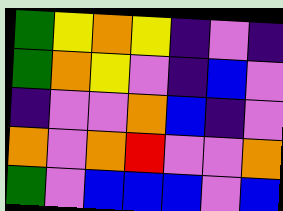[["green", "yellow", "orange", "yellow", "indigo", "violet", "indigo"], ["green", "orange", "yellow", "violet", "indigo", "blue", "violet"], ["indigo", "violet", "violet", "orange", "blue", "indigo", "violet"], ["orange", "violet", "orange", "red", "violet", "violet", "orange"], ["green", "violet", "blue", "blue", "blue", "violet", "blue"]]